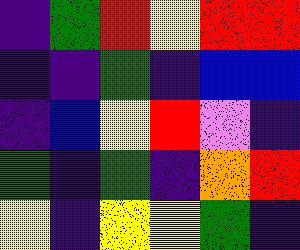[["indigo", "green", "red", "yellow", "red", "red"], ["indigo", "indigo", "green", "indigo", "blue", "blue"], ["indigo", "blue", "yellow", "red", "violet", "indigo"], ["green", "indigo", "green", "indigo", "orange", "red"], ["yellow", "indigo", "yellow", "yellow", "green", "indigo"]]